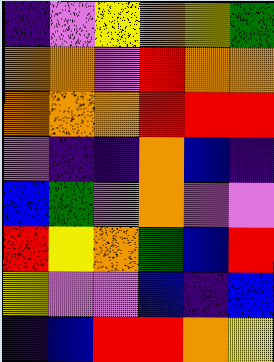[["indigo", "violet", "yellow", "orange", "yellow", "green"], ["orange", "orange", "violet", "red", "orange", "orange"], ["orange", "orange", "orange", "red", "red", "red"], ["violet", "indigo", "indigo", "orange", "blue", "indigo"], ["blue", "green", "violet", "orange", "violet", "violet"], ["red", "yellow", "orange", "green", "blue", "red"], ["yellow", "violet", "violet", "blue", "indigo", "blue"], ["indigo", "blue", "red", "red", "orange", "yellow"]]